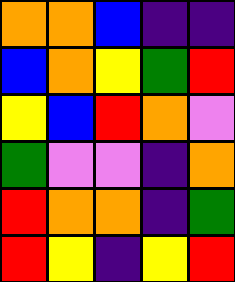[["orange", "orange", "blue", "indigo", "indigo"], ["blue", "orange", "yellow", "green", "red"], ["yellow", "blue", "red", "orange", "violet"], ["green", "violet", "violet", "indigo", "orange"], ["red", "orange", "orange", "indigo", "green"], ["red", "yellow", "indigo", "yellow", "red"]]